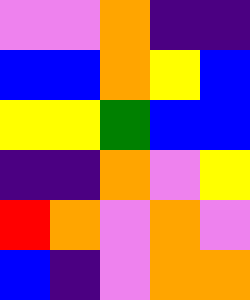[["violet", "violet", "orange", "indigo", "indigo"], ["blue", "blue", "orange", "yellow", "blue"], ["yellow", "yellow", "green", "blue", "blue"], ["indigo", "indigo", "orange", "violet", "yellow"], ["red", "orange", "violet", "orange", "violet"], ["blue", "indigo", "violet", "orange", "orange"]]